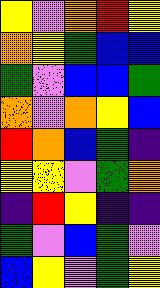[["yellow", "violet", "orange", "red", "yellow"], ["orange", "yellow", "green", "blue", "blue"], ["green", "violet", "blue", "blue", "green"], ["orange", "violet", "orange", "yellow", "blue"], ["red", "orange", "blue", "green", "indigo"], ["yellow", "yellow", "violet", "green", "orange"], ["indigo", "red", "yellow", "indigo", "indigo"], ["green", "violet", "blue", "green", "violet"], ["blue", "yellow", "violet", "green", "yellow"]]